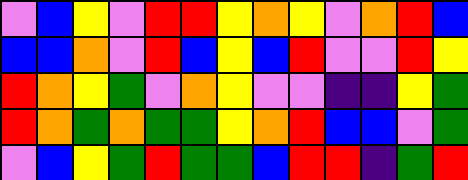[["violet", "blue", "yellow", "violet", "red", "red", "yellow", "orange", "yellow", "violet", "orange", "red", "blue"], ["blue", "blue", "orange", "violet", "red", "blue", "yellow", "blue", "red", "violet", "violet", "red", "yellow"], ["red", "orange", "yellow", "green", "violet", "orange", "yellow", "violet", "violet", "indigo", "indigo", "yellow", "green"], ["red", "orange", "green", "orange", "green", "green", "yellow", "orange", "red", "blue", "blue", "violet", "green"], ["violet", "blue", "yellow", "green", "red", "green", "green", "blue", "red", "red", "indigo", "green", "red"]]